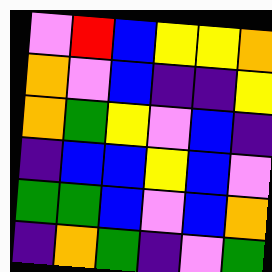[["violet", "red", "blue", "yellow", "yellow", "orange"], ["orange", "violet", "blue", "indigo", "indigo", "yellow"], ["orange", "green", "yellow", "violet", "blue", "indigo"], ["indigo", "blue", "blue", "yellow", "blue", "violet"], ["green", "green", "blue", "violet", "blue", "orange"], ["indigo", "orange", "green", "indigo", "violet", "green"]]